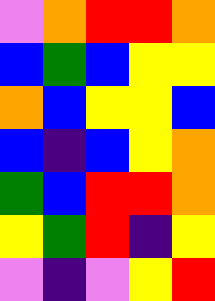[["violet", "orange", "red", "red", "orange"], ["blue", "green", "blue", "yellow", "yellow"], ["orange", "blue", "yellow", "yellow", "blue"], ["blue", "indigo", "blue", "yellow", "orange"], ["green", "blue", "red", "red", "orange"], ["yellow", "green", "red", "indigo", "yellow"], ["violet", "indigo", "violet", "yellow", "red"]]